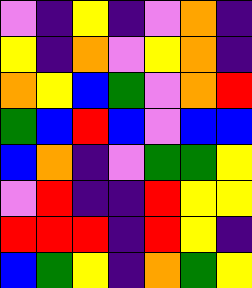[["violet", "indigo", "yellow", "indigo", "violet", "orange", "indigo"], ["yellow", "indigo", "orange", "violet", "yellow", "orange", "indigo"], ["orange", "yellow", "blue", "green", "violet", "orange", "red"], ["green", "blue", "red", "blue", "violet", "blue", "blue"], ["blue", "orange", "indigo", "violet", "green", "green", "yellow"], ["violet", "red", "indigo", "indigo", "red", "yellow", "yellow"], ["red", "red", "red", "indigo", "red", "yellow", "indigo"], ["blue", "green", "yellow", "indigo", "orange", "green", "yellow"]]